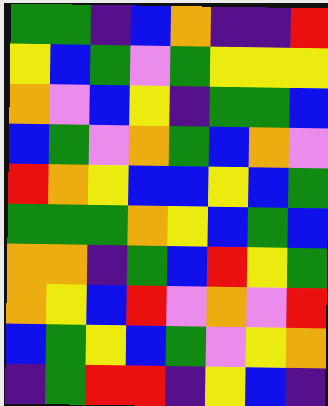[["green", "green", "indigo", "blue", "orange", "indigo", "indigo", "red"], ["yellow", "blue", "green", "violet", "green", "yellow", "yellow", "yellow"], ["orange", "violet", "blue", "yellow", "indigo", "green", "green", "blue"], ["blue", "green", "violet", "orange", "green", "blue", "orange", "violet"], ["red", "orange", "yellow", "blue", "blue", "yellow", "blue", "green"], ["green", "green", "green", "orange", "yellow", "blue", "green", "blue"], ["orange", "orange", "indigo", "green", "blue", "red", "yellow", "green"], ["orange", "yellow", "blue", "red", "violet", "orange", "violet", "red"], ["blue", "green", "yellow", "blue", "green", "violet", "yellow", "orange"], ["indigo", "green", "red", "red", "indigo", "yellow", "blue", "indigo"]]